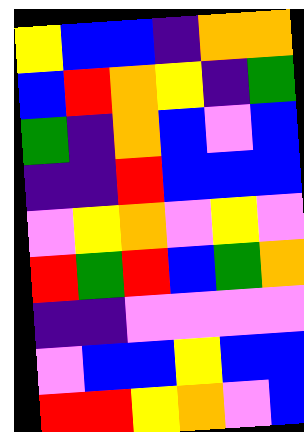[["yellow", "blue", "blue", "indigo", "orange", "orange"], ["blue", "red", "orange", "yellow", "indigo", "green"], ["green", "indigo", "orange", "blue", "violet", "blue"], ["indigo", "indigo", "red", "blue", "blue", "blue"], ["violet", "yellow", "orange", "violet", "yellow", "violet"], ["red", "green", "red", "blue", "green", "orange"], ["indigo", "indigo", "violet", "violet", "violet", "violet"], ["violet", "blue", "blue", "yellow", "blue", "blue"], ["red", "red", "yellow", "orange", "violet", "blue"]]